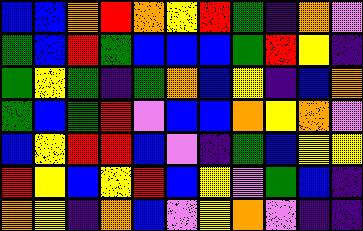[["blue", "blue", "orange", "red", "orange", "yellow", "red", "green", "indigo", "orange", "violet"], ["green", "blue", "red", "green", "blue", "blue", "blue", "green", "red", "yellow", "indigo"], ["green", "yellow", "green", "indigo", "green", "orange", "blue", "yellow", "indigo", "blue", "orange"], ["green", "blue", "green", "red", "violet", "blue", "blue", "orange", "yellow", "orange", "violet"], ["blue", "yellow", "red", "red", "blue", "violet", "indigo", "green", "blue", "yellow", "yellow"], ["red", "yellow", "blue", "yellow", "red", "blue", "yellow", "violet", "green", "blue", "indigo"], ["orange", "yellow", "indigo", "orange", "blue", "violet", "yellow", "orange", "violet", "indigo", "indigo"]]